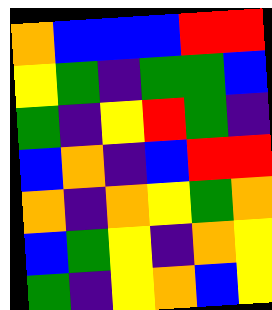[["orange", "blue", "blue", "blue", "red", "red"], ["yellow", "green", "indigo", "green", "green", "blue"], ["green", "indigo", "yellow", "red", "green", "indigo"], ["blue", "orange", "indigo", "blue", "red", "red"], ["orange", "indigo", "orange", "yellow", "green", "orange"], ["blue", "green", "yellow", "indigo", "orange", "yellow"], ["green", "indigo", "yellow", "orange", "blue", "yellow"]]